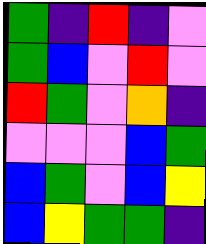[["green", "indigo", "red", "indigo", "violet"], ["green", "blue", "violet", "red", "violet"], ["red", "green", "violet", "orange", "indigo"], ["violet", "violet", "violet", "blue", "green"], ["blue", "green", "violet", "blue", "yellow"], ["blue", "yellow", "green", "green", "indigo"]]